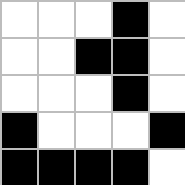[["white", "white", "white", "black", "white"], ["white", "white", "black", "black", "white"], ["white", "white", "white", "black", "white"], ["black", "white", "white", "white", "black"], ["black", "black", "black", "black", "white"]]